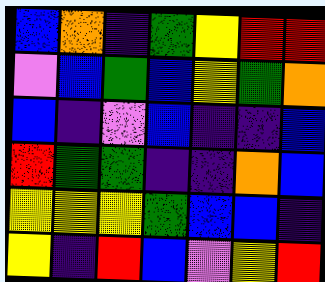[["blue", "orange", "indigo", "green", "yellow", "red", "red"], ["violet", "blue", "green", "blue", "yellow", "green", "orange"], ["blue", "indigo", "violet", "blue", "indigo", "indigo", "blue"], ["red", "green", "green", "indigo", "indigo", "orange", "blue"], ["yellow", "yellow", "yellow", "green", "blue", "blue", "indigo"], ["yellow", "indigo", "red", "blue", "violet", "yellow", "red"]]